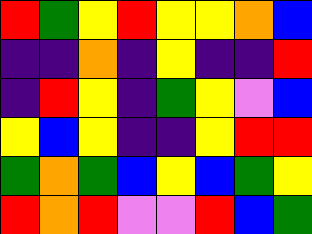[["red", "green", "yellow", "red", "yellow", "yellow", "orange", "blue"], ["indigo", "indigo", "orange", "indigo", "yellow", "indigo", "indigo", "red"], ["indigo", "red", "yellow", "indigo", "green", "yellow", "violet", "blue"], ["yellow", "blue", "yellow", "indigo", "indigo", "yellow", "red", "red"], ["green", "orange", "green", "blue", "yellow", "blue", "green", "yellow"], ["red", "orange", "red", "violet", "violet", "red", "blue", "green"]]